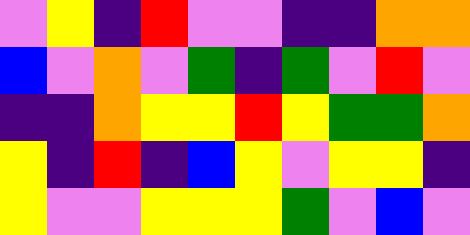[["violet", "yellow", "indigo", "red", "violet", "violet", "indigo", "indigo", "orange", "orange"], ["blue", "violet", "orange", "violet", "green", "indigo", "green", "violet", "red", "violet"], ["indigo", "indigo", "orange", "yellow", "yellow", "red", "yellow", "green", "green", "orange"], ["yellow", "indigo", "red", "indigo", "blue", "yellow", "violet", "yellow", "yellow", "indigo"], ["yellow", "violet", "violet", "yellow", "yellow", "yellow", "green", "violet", "blue", "violet"]]